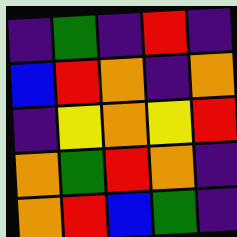[["indigo", "green", "indigo", "red", "indigo"], ["blue", "red", "orange", "indigo", "orange"], ["indigo", "yellow", "orange", "yellow", "red"], ["orange", "green", "red", "orange", "indigo"], ["orange", "red", "blue", "green", "indigo"]]